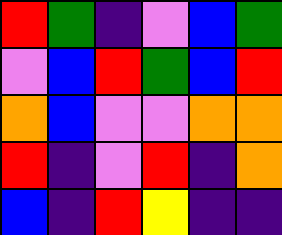[["red", "green", "indigo", "violet", "blue", "green"], ["violet", "blue", "red", "green", "blue", "red"], ["orange", "blue", "violet", "violet", "orange", "orange"], ["red", "indigo", "violet", "red", "indigo", "orange"], ["blue", "indigo", "red", "yellow", "indigo", "indigo"]]